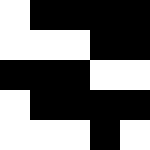[["white", "black", "black", "black", "black"], ["white", "white", "white", "black", "black"], ["black", "black", "black", "white", "white"], ["white", "black", "black", "black", "black"], ["white", "white", "white", "black", "white"]]